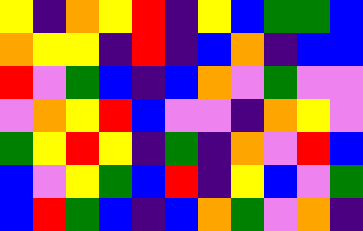[["yellow", "indigo", "orange", "yellow", "red", "indigo", "yellow", "blue", "green", "green", "blue"], ["orange", "yellow", "yellow", "indigo", "red", "indigo", "blue", "orange", "indigo", "blue", "blue"], ["red", "violet", "green", "blue", "indigo", "blue", "orange", "violet", "green", "violet", "violet"], ["violet", "orange", "yellow", "red", "blue", "violet", "violet", "indigo", "orange", "yellow", "violet"], ["green", "yellow", "red", "yellow", "indigo", "green", "indigo", "orange", "violet", "red", "blue"], ["blue", "violet", "yellow", "green", "blue", "red", "indigo", "yellow", "blue", "violet", "green"], ["blue", "red", "green", "blue", "indigo", "blue", "orange", "green", "violet", "orange", "indigo"]]